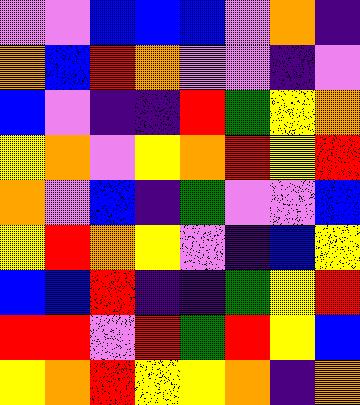[["violet", "violet", "blue", "blue", "blue", "violet", "orange", "indigo"], ["orange", "blue", "red", "orange", "violet", "violet", "indigo", "violet"], ["blue", "violet", "indigo", "indigo", "red", "green", "yellow", "orange"], ["yellow", "orange", "violet", "yellow", "orange", "red", "yellow", "red"], ["orange", "violet", "blue", "indigo", "green", "violet", "violet", "blue"], ["yellow", "red", "orange", "yellow", "violet", "indigo", "blue", "yellow"], ["blue", "blue", "red", "indigo", "indigo", "green", "yellow", "red"], ["red", "red", "violet", "red", "green", "red", "yellow", "blue"], ["yellow", "orange", "red", "yellow", "yellow", "orange", "indigo", "orange"]]